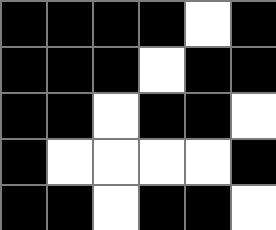[["black", "black", "black", "black", "white", "black"], ["black", "black", "black", "white", "black", "black"], ["black", "black", "white", "black", "black", "white"], ["black", "white", "white", "white", "white", "black"], ["black", "black", "white", "black", "black", "white"]]